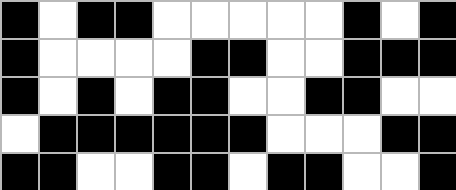[["black", "white", "black", "black", "white", "white", "white", "white", "white", "black", "white", "black"], ["black", "white", "white", "white", "white", "black", "black", "white", "white", "black", "black", "black"], ["black", "white", "black", "white", "black", "black", "white", "white", "black", "black", "white", "white"], ["white", "black", "black", "black", "black", "black", "black", "white", "white", "white", "black", "black"], ["black", "black", "white", "white", "black", "black", "white", "black", "black", "white", "white", "black"]]